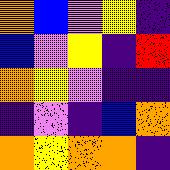[["orange", "blue", "violet", "yellow", "indigo"], ["blue", "violet", "yellow", "indigo", "red"], ["orange", "yellow", "violet", "indigo", "indigo"], ["indigo", "violet", "indigo", "blue", "orange"], ["orange", "yellow", "orange", "orange", "indigo"]]